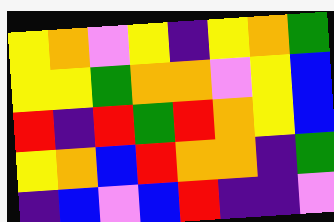[["yellow", "orange", "violet", "yellow", "indigo", "yellow", "orange", "green"], ["yellow", "yellow", "green", "orange", "orange", "violet", "yellow", "blue"], ["red", "indigo", "red", "green", "red", "orange", "yellow", "blue"], ["yellow", "orange", "blue", "red", "orange", "orange", "indigo", "green"], ["indigo", "blue", "violet", "blue", "red", "indigo", "indigo", "violet"]]